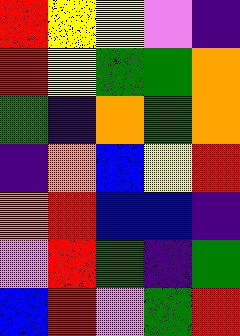[["red", "yellow", "yellow", "violet", "indigo"], ["red", "yellow", "green", "green", "orange"], ["green", "indigo", "orange", "green", "orange"], ["indigo", "orange", "blue", "yellow", "red"], ["orange", "red", "blue", "blue", "indigo"], ["violet", "red", "green", "indigo", "green"], ["blue", "red", "violet", "green", "red"]]